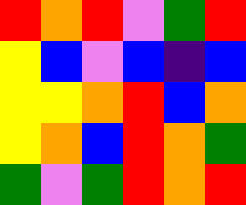[["red", "orange", "red", "violet", "green", "red"], ["yellow", "blue", "violet", "blue", "indigo", "blue"], ["yellow", "yellow", "orange", "red", "blue", "orange"], ["yellow", "orange", "blue", "red", "orange", "green"], ["green", "violet", "green", "red", "orange", "red"]]